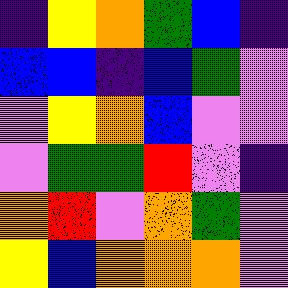[["indigo", "yellow", "orange", "green", "blue", "indigo"], ["blue", "blue", "indigo", "blue", "green", "violet"], ["violet", "yellow", "orange", "blue", "violet", "violet"], ["violet", "green", "green", "red", "violet", "indigo"], ["orange", "red", "violet", "orange", "green", "violet"], ["yellow", "blue", "orange", "orange", "orange", "violet"]]